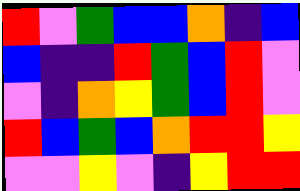[["red", "violet", "green", "blue", "blue", "orange", "indigo", "blue"], ["blue", "indigo", "indigo", "red", "green", "blue", "red", "violet"], ["violet", "indigo", "orange", "yellow", "green", "blue", "red", "violet"], ["red", "blue", "green", "blue", "orange", "red", "red", "yellow"], ["violet", "violet", "yellow", "violet", "indigo", "yellow", "red", "red"]]